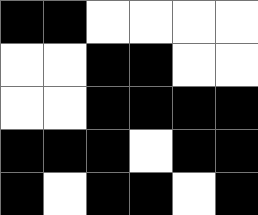[["black", "black", "white", "white", "white", "white"], ["white", "white", "black", "black", "white", "white"], ["white", "white", "black", "black", "black", "black"], ["black", "black", "black", "white", "black", "black"], ["black", "white", "black", "black", "white", "black"]]